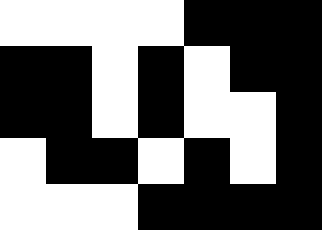[["white", "white", "white", "white", "black", "black", "black"], ["black", "black", "white", "black", "white", "black", "black"], ["black", "black", "white", "black", "white", "white", "black"], ["white", "black", "black", "white", "black", "white", "black"], ["white", "white", "white", "black", "black", "black", "black"]]